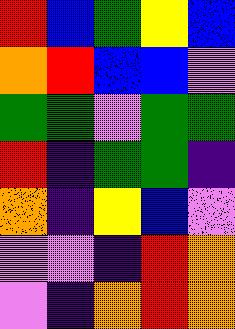[["red", "blue", "green", "yellow", "blue"], ["orange", "red", "blue", "blue", "violet"], ["green", "green", "violet", "green", "green"], ["red", "indigo", "green", "green", "indigo"], ["orange", "indigo", "yellow", "blue", "violet"], ["violet", "violet", "indigo", "red", "orange"], ["violet", "indigo", "orange", "red", "orange"]]